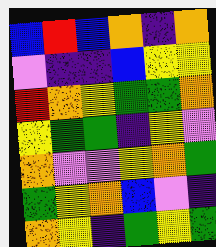[["blue", "red", "blue", "orange", "indigo", "orange"], ["violet", "indigo", "indigo", "blue", "yellow", "yellow"], ["red", "orange", "yellow", "green", "green", "orange"], ["yellow", "green", "green", "indigo", "yellow", "violet"], ["orange", "violet", "violet", "yellow", "orange", "green"], ["green", "yellow", "orange", "blue", "violet", "indigo"], ["orange", "yellow", "indigo", "green", "yellow", "green"]]